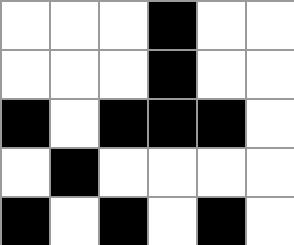[["white", "white", "white", "black", "white", "white"], ["white", "white", "white", "black", "white", "white"], ["black", "white", "black", "black", "black", "white"], ["white", "black", "white", "white", "white", "white"], ["black", "white", "black", "white", "black", "white"]]